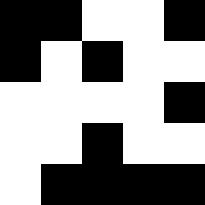[["black", "black", "white", "white", "black"], ["black", "white", "black", "white", "white"], ["white", "white", "white", "white", "black"], ["white", "white", "black", "white", "white"], ["white", "black", "black", "black", "black"]]